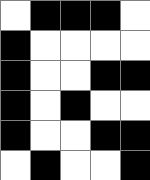[["white", "black", "black", "black", "white"], ["black", "white", "white", "white", "white"], ["black", "white", "white", "black", "black"], ["black", "white", "black", "white", "white"], ["black", "white", "white", "black", "black"], ["white", "black", "white", "white", "black"]]